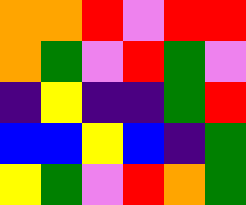[["orange", "orange", "red", "violet", "red", "red"], ["orange", "green", "violet", "red", "green", "violet"], ["indigo", "yellow", "indigo", "indigo", "green", "red"], ["blue", "blue", "yellow", "blue", "indigo", "green"], ["yellow", "green", "violet", "red", "orange", "green"]]